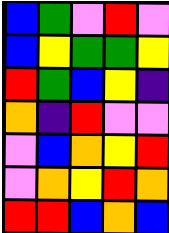[["blue", "green", "violet", "red", "violet"], ["blue", "yellow", "green", "green", "yellow"], ["red", "green", "blue", "yellow", "indigo"], ["orange", "indigo", "red", "violet", "violet"], ["violet", "blue", "orange", "yellow", "red"], ["violet", "orange", "yellow", "red", "orange"], ["red", "red", "blue", "orange", "blue"]]